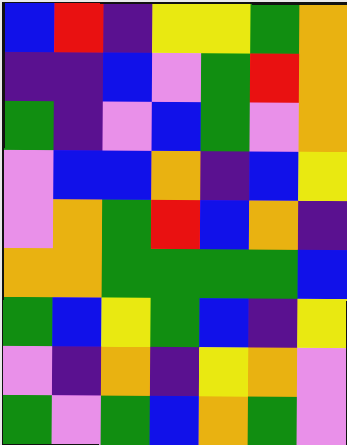[["blue", "red", "indigo", "yellow", "yellow", "green", "orange"], ["indigo", "indigo", "blue", "violet", "green", "red", "orange"], ["green", "indigo", "violet", "blue", "green", "violet", "orange"], ["violet", "blue", "blue", "orange", "indigo", "blue", "yellow"], ["violet", "orange", "green", "red", "blue", "orange", "indigo"], ["orange", "orange", "green", "green", "green", "green", "blue"], ["green", "blue", "yellow", "green", "blue", "indigo", "yellow"], ["violet", "indigo", "orange", "indigo", "yellow", "orange", "violet"], ["green", "violet", "green", "blue", "orange", "green", "violet"]]